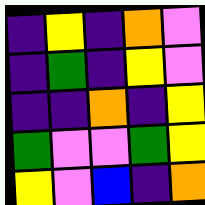[["indigo", "yellow", "indigo", "orange", "violet"], ["indigo", "green", "indigo", "yellow", "violet"], ["indigo", "indigo", "orange", "indigo", "yellow"], ["green", "violet", "violet", "green", "yellow"], ["yellow", "violet", "blue", "indigo", "orange"]]